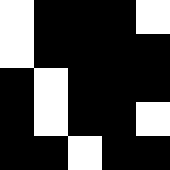[["white", "black", "black", "black", "white"], ["white", "black", "black", "black", "black"], ["black", "white", "black", "black", "black"], ["black", "white", "black", "black", "white"], ["black", "black", "white", "black", "black"]]